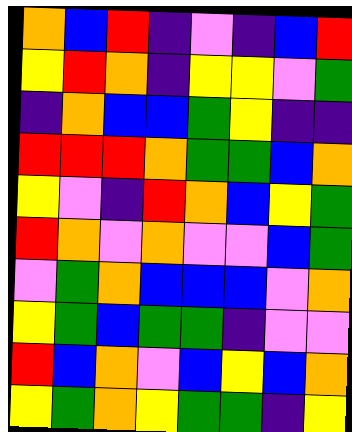[["orange", "blue", "red", "indigo", "violet", "indigo", "blue", "red"], ["yellow", "red", "orange", "indigo", "yellow", "yellow", "violet", "green"], ["indigo", "orange", "blue", "blue", "green", "yellow", "indigo", "indigo"], ["red", "red", "red", "orange", "green", "green", "blue", "orange"], ["yellow", "violet", "indigo", "red", "orange", "blue", "yellow", "green"], ["red", "orange", "violet", "orange", "violet", "violet", "blue", "green"], ["violet", "green", "orange", "blue", "blue", "blue", "violet", "orange"], ["yellow", "green", "blue", "green", "green", "indigo", "violet", "violet"], ["red", "blue", "orange", "violet", "blue", "yellow", "blue", "orange"], ["yellow", "green", "orange", "yellow", "green", "green", "indigo", "yellow"]]